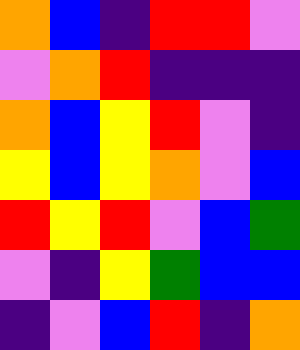[["orange", "blue", "indigo", "red", "red", "violet"], ["violet", "orange", "red", "indigo", "indigo", "indigo"], ["orange", "blue", "yellow", "red", "violet", "indigo"], ["yellow", "blue", "yellow", "orange", "violet", "blue"], ["red", "yellow", "red", "violet", "blue", "green"], ["violet", "indigo", "yellow", "green", "blue", "blue"], ["indigo", "violet", "blue", "red", "indigo", "orange"]]